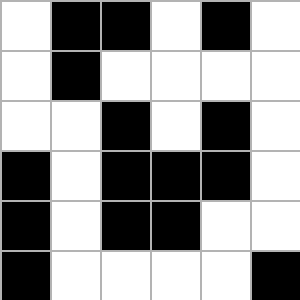[["white", "black", "black", "white", "black", "white"], ["white", "black", "white", "white", "white", "white"], ["white", "white", "black", "white", "black", "white"], ["black", "white", "black", "black", "black", "white"], ["black", "white", "black", "black", "white", "white"], ["black", "white", "white", "white", "white", "black"]]